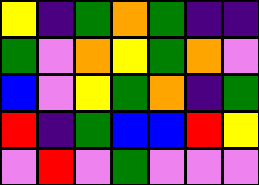[["yellow", "indigo", "green", "orange", "green", "indigo", "indigo"], ["green", "violet", "orange", "yellow", "green", "orange", "violet"], ["blue", "violet", "yellow", "green", "orange", "indigo", "green"], ["red", "indigo", "green", "blue", "blue", "red", "yellow"], ["violet", "red", "violet", "green", "violet", "violet", "violet"]]